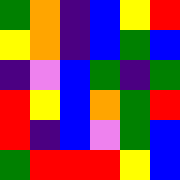[["green", "orange", "indigo", "blue", "yellow", "red"], ["yellow", "orange", "indigo", "blue", "green", "blue"], ["indigo", "violet", "blue", "green", "indigo", "green"], ["red", "yellow", "blue", "orange", "green", "red"], ["red", "indigo", "blue", "violet", "green", "blue"], ["green", "red", "red", "red", "yellow", "blue"]]